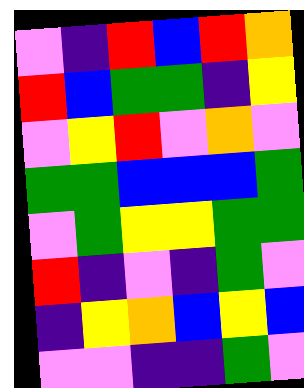[["violet", "indigo", "red", "blue", "red", "orange"], ["red", "blue", "green", "green", "indigo", "yellow"], ["violet", "yellow", "red", "violet", "orange", "violet"], ["green", "green", "blue", "blue", "blue", "green"], ["violet", "green", "yellow", "yellow", "green", "green"], ["red", "indigo", "violet", "indigo", "green", "violet"], ["indigo", "yellow", "orange", "blue", "yellow", "blue"], ["violet", "violet", "indigo", "indigo", "green", "violet"]]